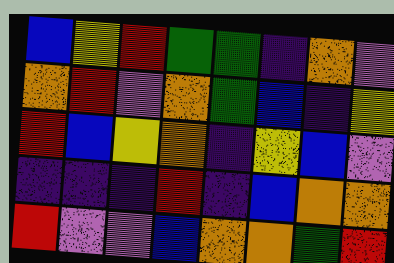[["blue", "yellow", "red", "green", "green", "indigo", "orange", "violet"], ["orange", "red", "violet", "orange", "green", "blue", "indigo", "yellow"], ["red", "blue", "yellow", "orange", "indigo", "yellow", "blue", "violet"], ["indigo", "indigo", "indigo", "red", "indigo", "blue", "orange", "orange"], ["red", "violet", "violet", "blue", "orange", "orange", "green", "red"]]